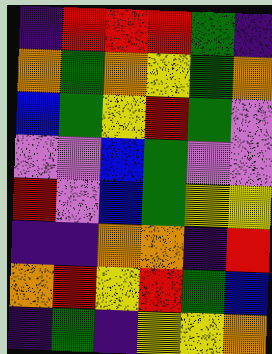[["indigo", "red", "red", "red", "green", "indigo"], ["orange", "green", "orange", "yellow", "green", "orange"], ["blue", "green", "yellow", "red", "green", "violet"], ["violet", "violet", "blue", "green", "violet", "violet"], ["red", "violet", "blue", "green", "yellow", "yellow"], ["indigo", "indigo", "orange", "orange", "indigo", "red"], ["orange", "red", "yellow", "red", "green", "blue"], ["indigo", "green", "indigo", "yellow", "yellow", "orange"]]